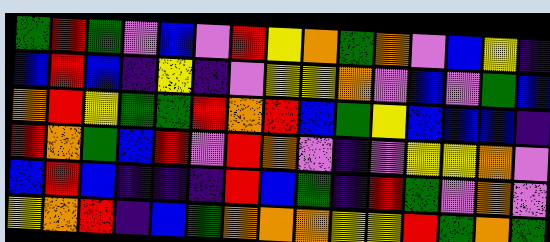[["green", "red", "green", "violet", "blue", "violet", "red", "yellow", "orange", "green", "orange", "violet", "blue", "yellow", "indigo"], ["blue", "red", "blue", "indigo", "yellow", "indigo", "violet", "yellow", "yellow", "orange", "violet", "blue", "violet", "green", "blue"], ["orange", "red", "yellow", "green", "green", "red", "orange", "red", "blue", "green", "yellow", "blue", "blue", "blue", "indigo"], ["red", "orange", "green", "blue", "red", "violet", "red", "orange", "violet", "indigo", "violet", "yellow", "yellow", "orange", "violet"], ["blue", "red", "blue", "indigo", "indigo", "indigo", "red", "blue", "green", "indigo", "red", "green", "violet", "orange", "violet"], ["yellow", "orange", "red", "indigo", "blue", "green", "orange", "orange", "orange", "yellow", "yellow", "red", "green", "orange", "green"]]